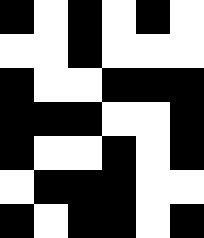[["black", "white", "black", "white", "black", "white"], ["white", "white", "black", "white", "white", "white"], ["black", "white", "white", "black", "black", "black"], ["black", "black", "black", "white", "white", "black"], ["black", "white", "white", "black", "white", "black"], ["white", "black", "black", "black", "white", "white"], ["black", "white", "black", "black", "white", "black"]]